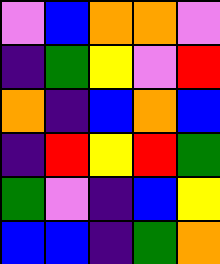[["violet", "blue", "orange", "orange", "violet"], ["indigo", "green", "yellow", "violet", "red"], ["orange", "indigo", "blue", "orange", "blue"], ["indigo", "red", "yellow", "red", "green"], ["green", "violet", "indigo", "blue", "yellow"], ["blue", "blue", "indigo", "green", "orange"]]